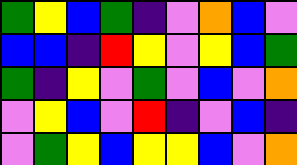[["green", "yellow", "blue", "green", "indigo", "violet", "orange", "blue", "violet"], ["blue", "blue", "indigo", "red", "yellow", "violet", "yellow", "blue", "green"], ["green", "indigo", "yellow", "violet", "green", "violet", "blue", "violet", "orange"], ["violet", "yellow", "blue", "violet", "red", "indigo", "violet", "blue", "indigo"], ["violet", "green", "yellow", "blue", "yellow", "yellow", "blue", "violet", "orange"]]